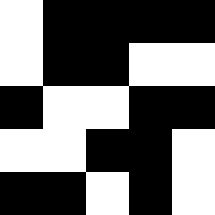[["white", "black", "black", "black", "black"], ["white", "black", "black", "white", "white"], ["black", "white", "white", "black", "black"], ["white", "white", "black", "black", "white"], ["black", "black", "white", "black", "white"]]